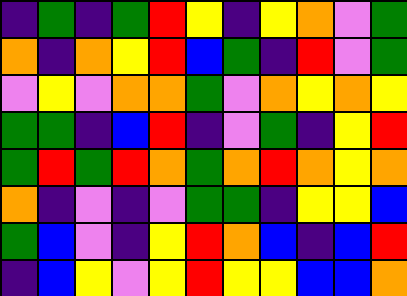[["indigo", "green", "indigo", "green", "red", "yellow", "indigo", "yellow", "orange", "violet", "green"], ["orange", "indigo", "orange", "yellow", "red", "blue", "green", "indigo", "red", "violet", "green"], ["violet", "yellow", "violet", "orange", "orange", "green", "violet", "orange", "yellow", "orange", "yellow"], ["green", "green", "indigo", "blue", "red", "indigo", "violet", "green", "indigo", "yellow", "red"], ["green", "red", "green", "red", "orange", "green", "orange", "red", "orange", "yellow", "orange"], ["orange", "indigo", "violet", "indigo", "violet", "green", "green", "indigo", "yellow", "yellow", "blue"], ["green", "blue", "violet", "indigo", "yellow", "red", "orange", "blue", "indigo", "blue", "red"], ["indigo", "blue", "yellow", "violet", "yellow", "red", "yellow", "yellow", "blue", "blue", "orange"]]